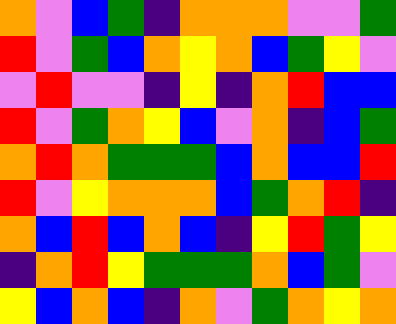[["orange", "violet", "blue", "green", "indigo", "orange", "orange", "orange", "violet", "violet", "green"], ["red", "violet", "green", "blue", "orange", "yellow", "orange", "blue", "green", "yellow", "violet"], ["violet", "red", "violet", "violet", "indigo", "yellow", "indigo", "orange", "red", "blue", "blue"], ["red", "violet", "green", "orange", "yellow", "blue", "violet", "orange", "indigo", "blue", "green"], ["orange", "red", "orange", "green", "green", "green", "blue", "orange", "blue", "blue", "red"], ["red", "violet", "yellow", "orange", "orange", "orange", "blue", "green", "orange", "red", "indigo"], ["orange", "blue", "red", "blue", "orange", "blue", "indigo", "yellow", "red", "green", "yellow"], ["indigo", "orange", "red", "yellow", "green", "green", "green", "orange", "blue", "green", "violet"], ["yellow", "blue", "orange", "blue", "indigo", "orange", "violet", "green", "orange", "yellow", "orange"]]